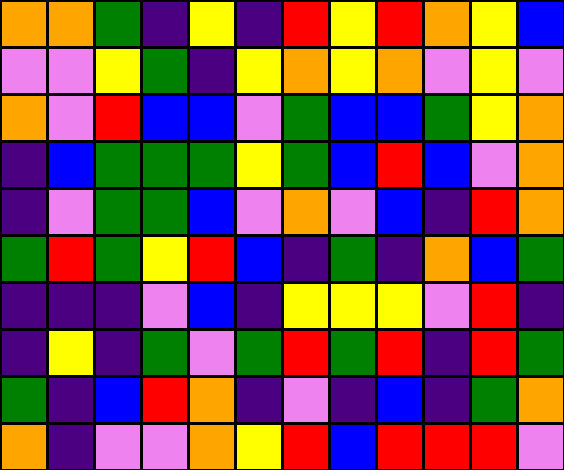[["orange", "orange", "green", "indigo", "yellow", "indigo", "red", "yellow", "red", "orange", "yellow", "blue"], ["violet", "violet", "yellow", "green", "indigo", "yellow", "orange", "yellow", "orange", "violet", "yellow", "violet"], ["orange", "violet", "red", "blue", "blue", "violet", "green", "blue", "blue", "green", "yellow", "orange"], ["indigo", "blue", "green", "green", "green", "yellow", "green", "blue", "red", "blue", "violet", "orange"], ["indigo", "violet", "green", "green", "blue", "violet", "orange", "violet", "blue", "indigo", "red", "orange"], ["green", "red", "green", "yellow", "red", "blue", "indigo", "green", "indigo", "orange", "blue", "green"], ["indigo", "indigo", "indigo", "violet", "blue", "indigo", "yellow", "yellow", "yellow", "violet", "red", "indigo"], ["indigo", "yellow", "indigo", "green", "violet", "green", "red", "green", "red", "indigo", "red", "green"], ["green", "indigo", "blue", "red", "orange", "indigo", "violet", "indigo", "blue", "indigo", "green", "orange"], ["orange", "indigo", "violet", "violet", "orange", "yellow", "red", "blue", "red", "red", "red", "violet"]]